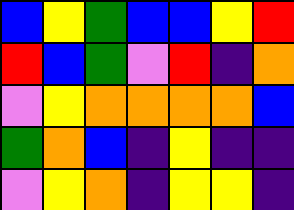[["blue", "yellow", "green", "blue", "blue", "yellow", "red"], ["red", "blue", "green", "violet", "red", "indigo", "orange"], ["violet", "yellow", "orange", "orange", "orange", "orange", "blue"], ["green", "orange", "blue", "indigo", "yellow", "indigo", "indigo"], ["violet", "yellow", "orange", "indigo", "yellow", "yellow", "indigo"]]